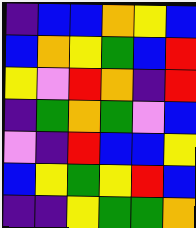[["indigo", "blue", "blue", "orange", "yellow", "blue"], ["blue", "orange", "yellow", "green", "blue", "red"], ["yellow", "violet", "red", "orange", "indigo", "red"], ["indigo", "green", "orange", "green", "violet", "blue"], ["violet", "indigo", "red", "blue", "blue", "yellow"], ["blue", "yellow", "green", "yellow", "red", "blue"], ["indigo", "indigo", "yellow", "green", "green", "orange"]]